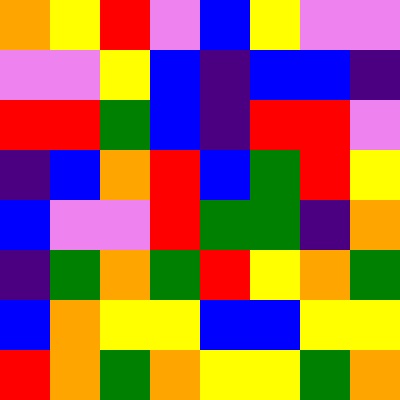[["orange", "yellow", "red", "violet", "blue", "yellow", "violet", "violet"], ["violet", "violet", "yellow", "blue", "indigo", "blue", "blue", "indigo"], ["red", "red", "green", "blue", "indigo", "red", "red", "violet"], ["indigo", "blue", "orange", "red", "blue", "green", "red", "yellow"], ["blue", "violet", "violet", "red", "green", "green", "indigo", "orange"], ["indigo", "green", "orange", "green", "red", "yellow", "orange", "green"], ["blue", "orange", "yellow", "yellow", "blue", "blue", "yellow", "yellow"], ["red", "orange", "green", "orange", "yellow", "yellow", "green", "orange"]]